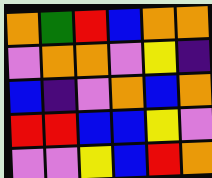[["orange", "green", "red", "blue", "orange", "orange"], ["violet", "orange", "orange", "violet", "yellow", "indigo"], ["blue", "indigo", "violet", "orange", "blue", "orange"], ["red", "red", "blue", "blue", "yellow", "violet"], ["violet", "violet", "yellow", "blue", "red", "orange"]]